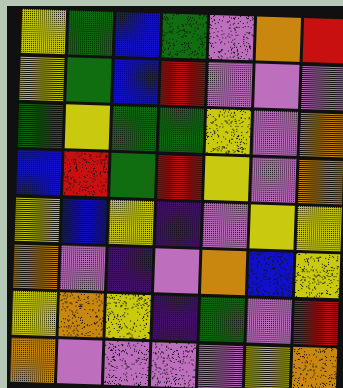[["yellow", "green", "blue", "green", "violet", "orange", "red"], ["yellow", "green", "blue", "red", "violet", "violet", "violet"], ["green", "yellow", "green", "green", "yellow", "violet", "orange"], ["blue", "red", "green", "red", "yellow", "violet", "orange"], ["yellow", "blue", "yellow", "indigo", "violet", "yellow", "yellow"], ["orange", "violet", "indigo", "violet", "orange", "blue", "yellow"], ["yellow", "orange", "yellow", "indigo", "green", "violet", "red"], ["orange", "violet", "violet", "violet", "violet", "yellow", "orange"]]